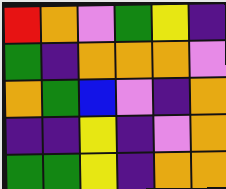[["red", "orange", "violet", "green", "yellow", "indigo"], ["green", "indigo", "orange", "orange", "orange", "violet"], ["orange", "green", "blue", "violet", "indigo", "orange"], ["indigo", "indigo", "yellow", "indigo", "violet", "orange"], ["green", "green", "yellow", "indigo", "orange", "orange"]]